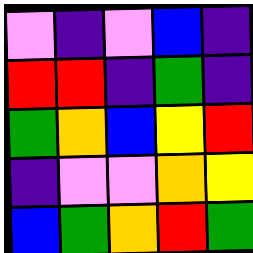[["violet", "indigo", "violet", "blue", "indigo"], ["red", "red", "indigo", "green", "indigo"], ["green", "orange", "blue", "yellow", "red"], ["indigo", "violet", "violet", "orange", "yellow"], ["blue", "green", "orange", "red", "green"]]